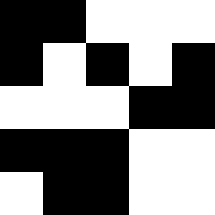[["black", "black", "white", "white", "white"], ["black", "white", "black", "white", "black"], ["white", "white", "white", "black", "black"], ["black", "black", "black", "white", "white"], ["white", "black", "black", "white", "white"]]